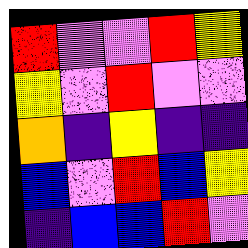[["red", "violet", "violet", "red", "yellow"], ["yellow", "violet", "red", "violet", "violet"], ["orange", "indigo", "yellow", "indigo", "indigo"], ["blue", "violet", "red", "blue", "yellow"], ["indigo", "blue", "blue", "red", "violet"]]